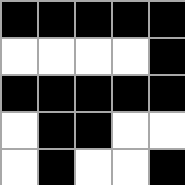[["black", "black", "black", "black", "black"], ["white", "white", "white", "white", "black"], ["black", "black", "black", "black", "black"], ["white", "black", "black", "white", "white"], ["white", "black", "white", "white", "black"]]